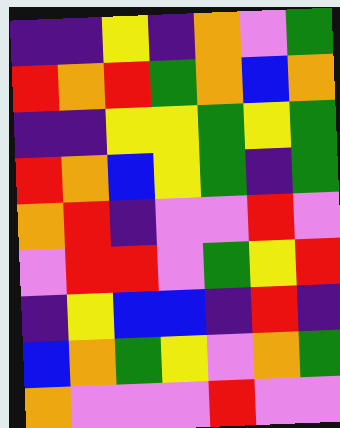[["indigo", "indigo", "yellow", "indigo", "orange", "violet", "green"], ["red", "orange", "red", "green", "orange", "blue", "orange"], ["indigo", "indigo", "yellow", "yellow", "green", "yellow", "green"], ["red", "orange", "blue", "yellow", "green", "indigo", "green"], ["orange", "red", "indigo", "violet", "violet", "red", "violet"], ["violet", "red", "red", "violet", "green", "yellow", "red"], ["indigo", "yellow", "blue", "blue", "indigo", "red", "indigo"], ["blue", "orange", "green", "yellow", "violet", "orange", "green"], ["orange", "violet", "violet", "violet", "red", "violet", "violet"]]